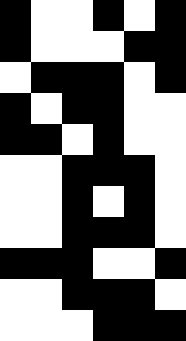[["black", "white", "white", "black", "white", "black"], ["black", "white", "white", "white", "black", "black"], ["white", "black", "black", "black", "white", "black"], ["black", "white", "black", "black", "white", "white"], ["black", "black", "white", "black", "white", "white"], ["white", "white", "black", "black", "black", "white"], ["white", "white", "black", "white", "black", "white"], ["white", "white", "black", "black", "black", "white"], ["black", "black", "black", "white", "white", "black"], ["white", "white", "black", "black", "black", "white"], ["white", "white", "white", "black", "black", "black"]]